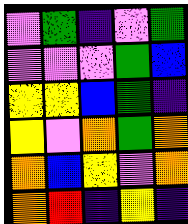[["violet", "green", "indigo", "violet", "green"], ["violet", "violet", "violet", "green", "blue"], ["yellow", "yellow", "blue", "green", "indigo"], ["yellow", "violet", "orange", "green", "orange"], ["orange", "blue", "yellow", "violet", "orange"], ["orange", "red", "indigo", "yellow", "indigo"]]